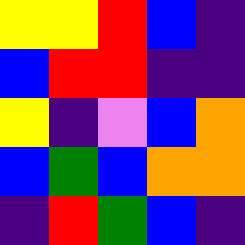[["yellow", "yellow", "red", "blue", "indigo"], ["blue", "red", "red", "indigo", "indigo"], ["yellow", "indigo", "violet", "blue", "orange"], ["blue", "green", "blue", "orange", "orange"], ["indigo", "red", "green", "blue", "indigo"]]